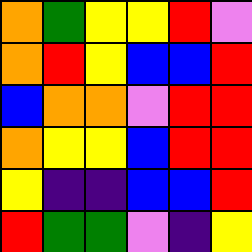[["orange", "green", "yellow", "yellow", "red", "violet"], ["orange", "red", "yellow", "blue", "blue", "red"], ["blue", "orange", "orange", "violet", "red", "red"], ["orange", "yellow", "yellow", "blue", "red", "red"], ["yellow", "indigo", "indigo", "blue", "blue", "red"], ["red", "green", "green", "violet", "indigo", "yellow"]]